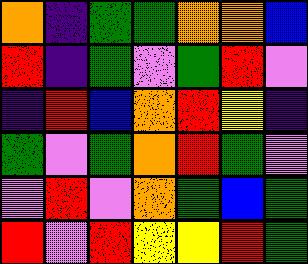[["orange", "indigo", "green", "green", "orange", "orange", "blue"], ["red", "indigo", "green", "violet", "green", "red", "violet"], ["indigo", "red", "blue", "orange", "red", "yellow", "indigo"], ["green", "violet", "green", "orange", "red", "green", "violet"], ["violet", "red", "violet", "orange", "green", "blue", "green"], ["red", "violet", "red", "yellow", "yellow", "red", "green"]]